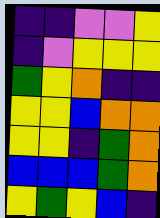[["indigo", "indigo", "violet", "violet", "yellow"], ["indigo", "violet", "yellow", "yellow", "yellow"], ["green", "yellow", "orange", "indigo", "indigo"], ["yellow", "yellow", "blue", "orange", "orange"], ["yellow", "yellow", "indigo", "green", "orange"], ["blue", "blue", "blue", "green", "orange"], ["yellow", "green", "yellow", "blue", "indigo"]]